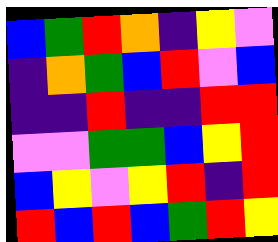[["blue", "green", "red", "orange", "indigo", "yellow", "violet"], ["indigo", "orange", "green", "blue", "red", "violet", "blue"], ["indigo", "indigo", "red", "indigo", "indigo", "red", "red"], ["violet", "violet", "green", "green", "blue", "yellow", "red"], ["blue", "yellow", "violet", "yellow", "red", "indigo", "red"], ["red", "blue", "red", "blue", "green", "red", "yellow"]]